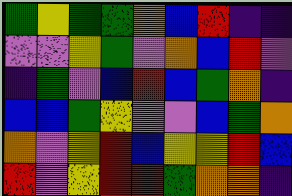[["green", "yellow", "green", "green", "orange", "blue", "red", "indigo", "indigo"], ["violet", "violet", "yellow", "green", "violet", "orange", "blue", "red", "violet"], ["indigo", "green", "violet", "blue", "red", "blue", "green", "orange", "indigo"], ["blue", "blue", "green", "yellow", "violet", "violet", "blue", "green", "orange"], ["orange", "violet", "yellow", "red", "blue", "yellow", "yellow", "red", "blue"], ["red", "violet", "yellow", "red", "red", "green", "orange", "orange", "indigo"]]